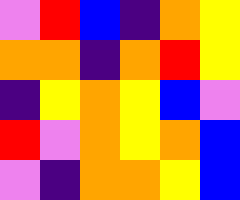[["violet", "red", "blue", "indigo", "orange", "yellow"], ["orange", "orange", "indigo", "orange", "red", "yellow"], ["indigo", "yellow", "orange", "yellow", "blue", "violet"], ["red", "violet", "orange", "yellow", "orange", "blue"], ["violet", "indigo", "orange", "orange", "yellow", "blue"]]